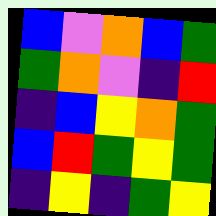[["blue", "violet", "orange", "blue", "green"], ["green", "orange", "violet", "indigo", "red"], ["indigo", "blue", "yellow", "orange", "green"], ["blue", "red", "green", "yellow", "green"], ["indigo", "yellow", "indigo", "green", "yellow"]]